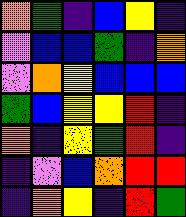[["orange", "green", "indigo", "blue", "yellow", "indigo"], ["violet", "blue", "blue", "green", "indigo", "orange"], ["violet", "orange", "yellow", "blue", "blue", "blue"], ["green", "blue", "yellow", "yellow", "red", "indigo"], ["orange", "indigo", "yellow", "green", "red", "indigo"], ["indigo", "violet", "blue", "orange", "red", "red"], ["indigo", "orange", "yellow", "indigo", "red", "green"]]